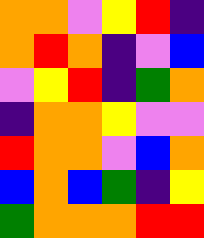[["orange", "orange", "violet", "yellow", "red", "indigo"], ["orange", "red", "orange", "indigo", "violet", "blue"], ["violet", "yellow", "red", "indigo", "green", "orange"], ["indigo", "orange", "orange", "yellow", "violet", "violet"], ["red", "orange", "orange", "violet", "blue", "orange"], ["blue", "orange", "blue", "green", "indigo", "yellow"], ["green", "orange", "orange", "orange", "red", "red"]]